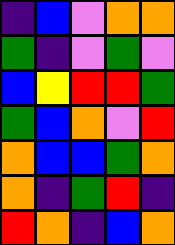[["indigo", "blue", "violet", "orange", "orange"], ["green", "indigo", "violet", "green", "violet"], ["blue", "yellow", "red", "red", "green"], ["green", "blue", "orange", "violet", "red"], ["orange", "blue", "blue", "green", "orange"], ["orange", "indigo", "green", "red", "indigo"], ["red", "orange", "indigo", "blue", "orange"]]